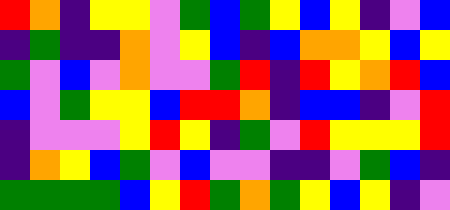[["red", "orange", "indigo", "yellow", "yellow", "violet", "green", "blue", "green", "yellow", "blue", "yellow", "indigo", "violet", "blue"], ["indigo", "green", "indigo", "indigo", "orange", "violet", "yellow", "blue", "indigo", "blue", "orange", "orange", "yellow", "blue", "yellow"], ["green", "violet", "blue", "violet", "orange", "violet", "violet", "green", "red", "indigo", "red", "yellow", "orange", "red", "blue"], ["blue", "violet", "green", "yellow", "yellow", "blue", "red", "red", "orange", "indigo", "blue", "blue", "indigo", "violet", "red"], ["indigo", "violet", "violet", "violet", "yellow", "red", "yellow", "indigo", "green", "violet", "red", "yellow", "yellow", "yellow", "red"], ["indigo", "orange", "yellow", "blue", "green", "violet", "blue", "violet", "violet", "indigo", "indigo", "violet", "green", "blue", "indigo"], ["green", "green", "green", "green", "blue", "yellow", "red", "green", "orange", "green", "yellow", "blue", "yellow", "indigo", "violet"]]